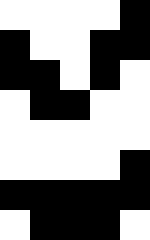[["white", "white", "white", "white", "black"], ["black", "white", "white", "black", "black"], ["black", "black", "white", "black", "white"], ["white", "black", "black", "white", "white"], ["white", "white", "white", "white", "white"], ["white", "white", "white", "white", "black"], ["black", "black", "black", "black", "black"], ["white", "black", "black", "black", "white"]]